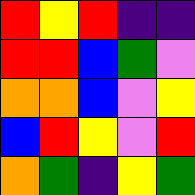[["red", "yellow", "red", "indigo", "indigo"], ["red", "red", "blue", "green", "violet"], ["orange", "orange", "blue", "violet", "yellow"], ["blue", "red", "yellow", "violet", "red"], ["orange", "green", "indigo", "yellow", "green"]]